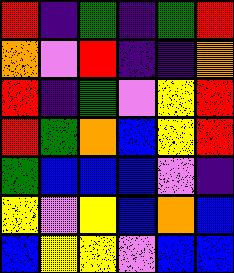[["red", "indigo", "green", "indigo", "green", "red"], ["orange", "violet", "red", "indigo", "indigo", "orange"], ["red", "indigo", "green", "violet", "yellow", "red"], ["red", "green", "orange", "blue", "yellow", "red"], ["green", "blue", "blue", "blue", "violet", "indigo"], ["yellow", "violet", "yellow", "blue", "orange", "blue"], ["blue", "yellow", "yellow", "violet", "blue", "blue"]]